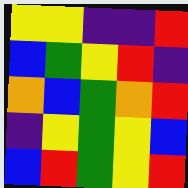[["yellow", "yellow", "indigo", "indigo", "red"], ["blue", "green", "yellow", "red", "indigo"], ["orange", "blue", "green", "orange", "red"], ["indigo", "yellow", "green", "yellow", "blue"], ["blue", "red", "green", "yellow", "red"]]